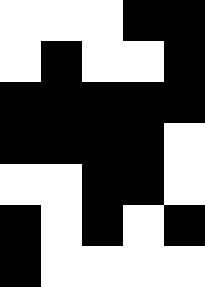[["white", "white", "white", "black", "black"], ["white", "black", "white", "white", "black"], ["black", "black", "black", "black", "black"], ["black", "black", "black", "black", "white"], ["white", "white", "black", "black", "white"], ["black", "white", "black", "white", "black"], ["black", "white", "white", "white", "white"]]